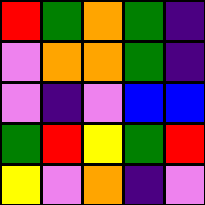[["red", "green", "orange", "green", "indigo"], ["violet", "orange", "orange", "green", "indigo"], ["violet", "indigo", "violet", "blue", "blue"], ["green", "red", "yellow", "green", "red"], ["yellow", "violet", "orange", "indigo", "violet"]]